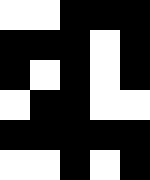[["white", "white", "black", "black", "black"], ["black", "black", "black", "white", "black"], ["black", "white", "black", "white", "black"], ["white", "black", "black", "white", "white"], ["black", "black", "black", "black", "black"], ["white", "white", "black", "white", "black"]]